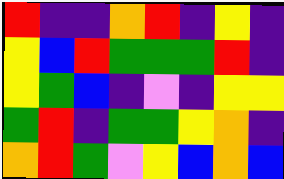[["red", "indigo", "indigo", "orange", "red", "indigo", "yellow", "indigo"], ["yellow", "blue", "red", "green", "green", "green", "red", "indigo"], ["yellow", "green", "blue", "indigo", "violet", "indigo", "yellow", "yellow"], ["green", "red", "indigo", "green", "green", "yellow", "orange", "indigo"], ["orange", "red", "green", "violet", "yellow", "blue", "orange", "blue"]]